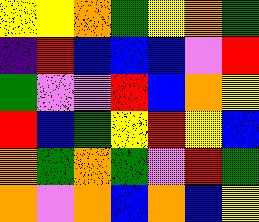[["yellow", "yellow", "orange", "green", "yellow", "orange", "green"], ["indigo", "red", "blue", "blue", "blue", "violet", "red"], ["green", "violet", "violet", "red", "blue", "orange", "yellow"], ["red", "blue", "green", "yellow", "red", "yellow", "blue"], ["orange", "green", "orange", "green", "violet", "red", "green"], ["orange", "violet", "orange", "blue", "orange", "blue", "yellow"]]